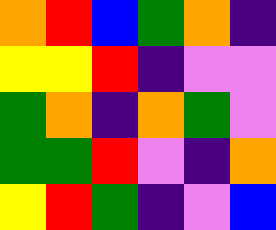[["orange", "red", "blue", "green", "orange", "indigo"], ["yellow", "yellow", "red", "indigo", "violet", "violet"], ["green", "orange", "indigo", "orange", "green", "violet"], ["green", "green", "red", "violet", "indigo", "orange"], ["yellow", "red", "green", "indigo", "violet", "blue"]]